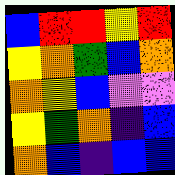[["blue", "red", "red", "yellow", "red"], ["yellow", "orange", "green", "blue", "orange"], ["orange", "yellow", "blue", "violet", "violet"], ["yellow", "green", "orange", "indigo", "blue"], ["orange", "blue", "indigo", "blue", "blue"]]